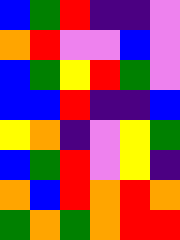[["blue", "green", "red", "indigo", "indigo", "violet"], ["orange", "red", "violet", "violet", "blue", "violet"], ["blue", "green", "yellow", "red", "green", "violet"], ["blue", "blue", "red", "indigo", "indigo", "blue"], ["yellow", "orange", "indigo", "violet", "yellow", "green"], ["blue", "green", "red", "violet", "yellow", "indigo"], ["orange", "blue", "red", "orange", "red", "orange"], ["green", "orange", "green", "orange", "red", "red"]]